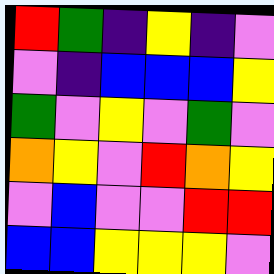[["red", "green", "indigo", "yellow", "indigo", "violet"], ["violet", "indigo", "blue", "blue", "blue", "yellow"], ["green", "violet", "yellow", "violet", "green", "violet"], ["orange", "yellow", "violet", "red", "orange", "yellow"], ["violet", "blue", "violet", "violet", "red", "red"], ["blue", "blue", "yellow", "yellow", "yellow", "violet"]]